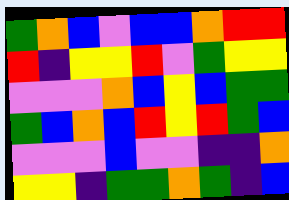[["green", "orange", "blue", "violet", "blue", "blue", "orange", "red", "red"], ["red", "indigo", "yellow", "yellow", "red", "violet", "green", "yellow", "yellow"], ["violet", "violet", "violet", "orange", "blue", "yellow", "blue", "green", "green"], ["green", "blue", "orange", "blue", "red", "yellow", "red", "green", "blue"], ["violet", "violet", "violet", "blue", "violet", "violet", "indigo", "indigo", "orange"], ["yellow", "yellow", "indigo", "green", "green", "orange", "green", "indigo", "blue"]]